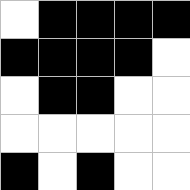[["white", "black", "black", "black", "black"], ["black", "black", "black", "black", "white"], ["white", "black", "black", "white", "white"], ["white", "white", "white", "white", "white"], ["black", "white", "black", "white", "white"]]